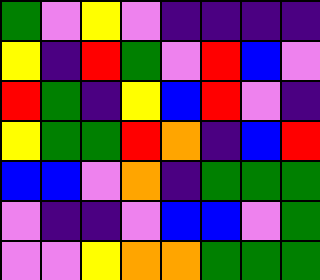[["green", "violet", "yellow", "violet", "indigo", "indigo", "indigo", "indigo"], ["yellow", "indigo", "red", "green", "violet", "red", "blue", "violet"], ["red", "green", "indigo", "yellow", "blue", "red", "violet", "indigo"], ["yellow", "green", "green", "red", "orange", "indigo", "blue", "red"], ["blue", "blue", "violet", "orange", "indigo", "green", "green", "green"], ["violet", "indigo", "indigo", "violet", "blue", "blue", "violet", "green"], ["violet", "violet", "yellow", "orange", "orange", "green", "green", "green"]]